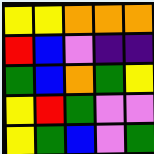[["yellow", "yellow", "orange", "orange", "orange"], ["red", "blue", "violet", "indigo", "indigo"], ["green", "blue", "orange", "green", "yellow"], ["yellow", "red", "green", "violet", "violet"], ["yellow", "green", "blue", "violet", "green"]]